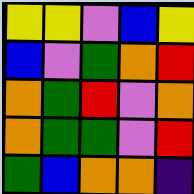[["yellow", "yellow", "violet", "blue", "yellow"], ["blue", "violet", "green", "orange", "red"], ["orange", "green", "red", "violet", "orange"], ["orange", "green", "green", "violet", "red"], ["green", "blue", "orange", "orange", "indigo"]]